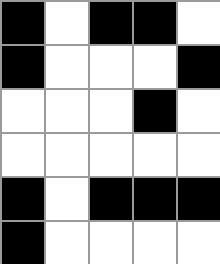[["black", "white", "black", "black", "white"], ["black", "white", "white", "white", "black"], ["white", "white", "white", "black", "white"], ["white", "white", "white", "white", "white"], ["black", "white", "black", "black", "black"], ["black", "white", "white", "white", "white"]]